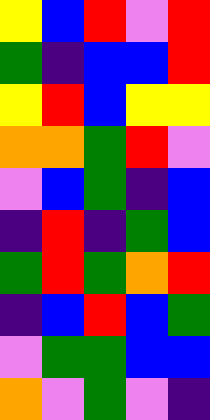[["yellow", "blue", "red", "violet", "red"], ["green", "indigo", "blue", "blue", "red"], ["yellow", "red", "blue", "yellow", "yellow"], ["orange", "orange", "green", "red", "violet"], ["violet", "blue", "green", "indigo", "blue"], ["indigo", "red", "indigo", "green", "blue"], ["green", "red", "green", "orange", "red"], ["indigo", "blue", "red", "blue", "green"], ["violet", "green", "green", "blue", "blue"], ["orange", "violet", "green", "violet", "indigo"]]